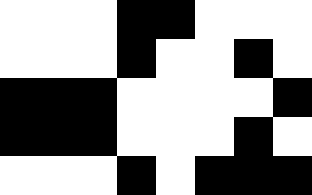[["white", "white", "white", "black", "black", "white", "white", "white"], ["white", "white", "white", "black", "white", "white", "black", "white"], ["black", "black", "black", "white", "white", "white", "white", "black"], ["black", "black", "black", "white", "white", "white", "black", "white"], ["white", "white", "white", "black", "white", "black", "black", "black"]]